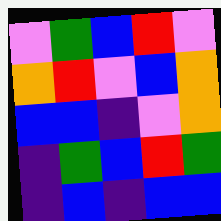[["violet", "green", "blue", "red", "violet"], ["orange", "red", "violet", "blue", "orange"], ["blue", "blue", "indigo", "violet", "orange"], ["indigo", "green", "blue", "red", "green"], ["indigo", "blue", "indigo", "blue", "blue"]]